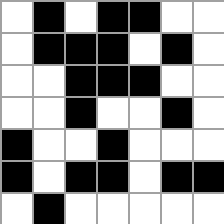[["white", "black", "white", "black", "black", "white", "white"], ["white", "black", "black", "black", "white", "black", "white"], ["white", "white", "black", "black", "black", "white", "white"], ["white", "white", "black", "white", "white", "black", "white"], ["black", "white", "white", "black", "white", "white", "white"], ["black", "white", "black", "black", "white", "black", "black"], ["white", "black", "white", "white", "white", "white", "white"]]